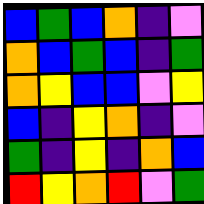[["blue", "green", "blue", "orange", "indigo", "violet"], ["orange", "blue", "green", "blue", "indigo", "green"], ["orange", "yellow", "blue", "blue", "violet", "yellow"], ["blue", "indigo", "yellow", "orange", "indigo", "violet"], ["green", "indigo", "yellow", "indigo", "orange", "blue"], ["red", "yellow", "orange", "red", "violet", "green"]]